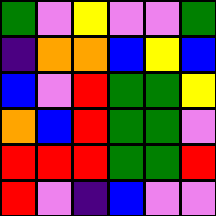[["green", "violet", "yellow", "violet", "violet", "green"], ["indigo", "orange", "orange", "blue", "yellow", "blue"], ["blue", "violet", "red", "green", "green", "yellow"], ["orange", "blue", "red", "green", "green", "violet"], ["red", "red", "red", "green", "green", "red"], ["red", "violet", "indigo", "blue", "violet", "violet"]]